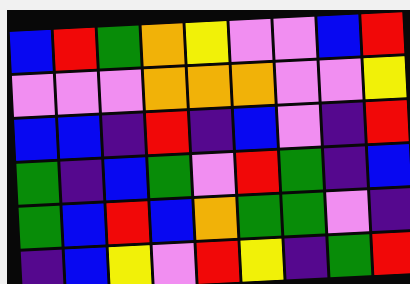[["blue", "red", "green", "orange", "yellow", "violet", "violet", "blue", "red"], ["violet", "violet", "violet", "orange", "orange", "orange", "violet", "violet", "yellow"], ["blue", "blue", "indigo", "red", "indigo", "blue", "violet", "indigo", "red"], ["green", "indigo", "blue", "green", "violet", "red", "green", "indigo", "blue"], ["green", "blue", "red", "blue", "orange", "green", "green", "violet", "indigo"], ["indigo", "blue", "yellow", "violet", "red", "yellow", "indigo", "green", "red"]]